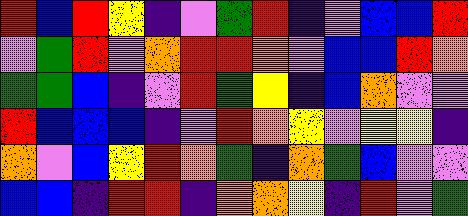[["red", "blue", "red", "yellow", "indigo", "violet", "green", "red", "indigo", "violet", "blue", "blue", "red"], ["violet", "green", "red", "violet", "orange", "red", "red", "orange", "violet", "blue", "blue", "red", "orange"], ["green", "green", "blue", "indigo", "violet", "red", "green", "yellow", "indigo", "blue", "orange", "violet", "violet"], ["red", "blue", "blue", "blue", "indigo", "violet", "red", "orange", "yellow", "violet", "yellow", "yellow", "indigo"], ["orange", "violet", "blue", "yellow", "red", "orange", "green", "indigo", "orange", "green", "blue", "violet", "violet"], ["blue", "blue", "indigo", "red", "red", "indigo", "orange", "orange", "yellow", "indigo", "red", "violet", "green"]]